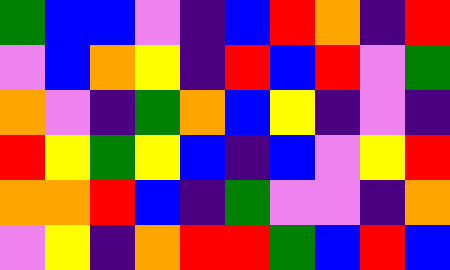[["green", "blue", "blue", "violet", "indigo", "blue", "red", "orange", "indigo", "red"], ["violet", "blue", "orange", "yellow", "indigo", "red", "blue", "red", "violet", "green"], ["orange", "violet", "indigo", "green", "orange", "blue", "yellow", "indigo", "violet", "indigo"], ["red", "yellow", "green", "yellow", "blue", "indigo", "blue", "violet", "yellow", "red"], ["orange", "orange", "red", "blue", "indigo", "green", "violet", "violet", "indigo", "orange"], ["violet", "yellow", "indigo", "orange", "red", "red", "green", "blue", "red", "blue"]]